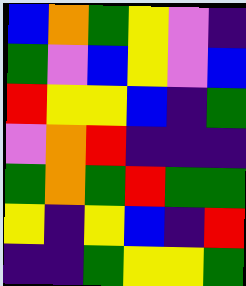[["blue", "orange", "green", "yellow", "violet", "indigo"], ["green", "violet", "blue", "yellow", "violet", "blue"], ["red", "yellow", "yellow", "blue", "indigo", "green"], ["violet", "orange", "red", "indigo", "indigo", "indigo"], ["green", "orange", "green", "red", "green", "green"], ["yellow", "indigo", "yellow", "blue", "indigo", "red"], ["indigo", "indigo", "green", "yellow", "yellow", "green"]]